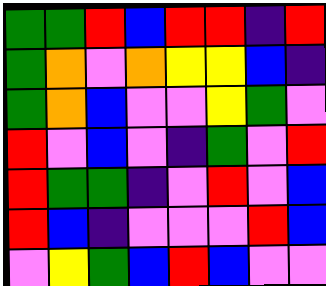[["green", "green", "red", "blue", "red", "red", "indigo", "red"], ["green", "orange", "violet", "orange", "yellow", "yellow", "blue", "indigo"], ["green", "orange", "blue", "violet", "violet", "yellow", "green", "violet"], ["red", "violet", "blue", "violet", "indigo", "green", "violet", "red"], ["red", "green", "green", "indigo", "violet", "red", "violet", "blue"], ["red", "blue", "indigo", "violet", "violet", "violet", "red", "blue"], ["violet", "yellow", "green", "blue", "red", "blue", "violet", "violet"]]